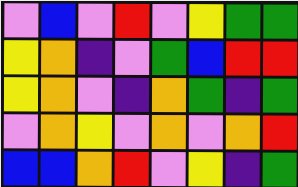[["violet", "blue", "violet", "red", "violet", "yellow", "green", "green"], ["yellow", "orange", "indigo", "violet", "green", "blue", "red", "red"], ["yellow", "orange", "violet", "indigo", "orange", "green", "indigo", "green"], ["violet", "orange", "yellow", "violet", "orange", "violet", "orange", "red"], ["blue", "blue", "orange", "red", "violet", "yellow", "indigo", "green"]]